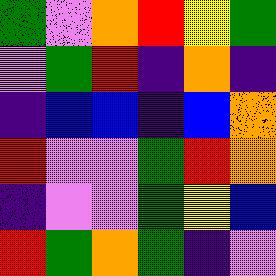[["green", "violet", "orange", "red", "yellow", "green"], ["violet", "green", "red", "indigo", "orange", "indigo"], ["indigo", "blue", "blue", "indigo", "blue", "orange"], ["red", "violet", "violet", "green", "red", "orange"], ["indigo", "violet", "violet", "green", "yellow", "blue"], ["red", "green", "orange", "green", "indigo", "violet"]]